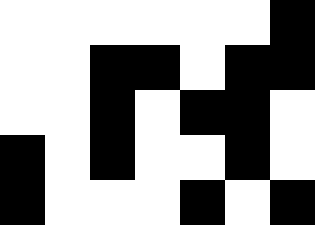[["white", "white", "white", "white", "white", "white", "black"], ["white", "white", "black", "black", "white", "black", "black"], ["white", "white", "black", "white", "black", "black", "white"], ["black", "white", "black", "white", "white", "black", "white"], ["black", "white", "white", "white", "black", "white", "black"]]